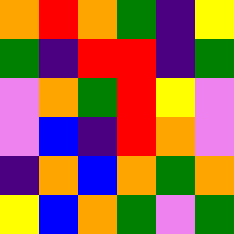[["orange", "red", "orange", "green", "indigo", "yellow"], ["green", "indigo", "red", "red", "indigo", "green"], ["violet", "orange", "green", "red", "yellow", "violet"], ["violet", "blue", "indigo", "red", "orange", "violet"], ["indigo", "orange", "blue", "orange", "green", "orange"], ["yellow", "blue", "orange", "green", "violet", "green"]]